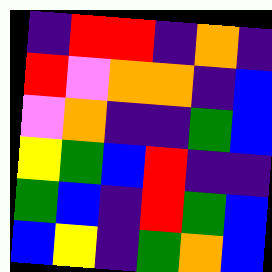[["indigo", "red", "red", "indigo", "orange", "indigo"], ["red", "violet", "orange", "orange", "indigo", "blue"], ["violet", "orange", "indigo", "indigo", "green", "blue"], ["yellow", "green", "blue", "red", "indigo", "indigo"], ["green", "blue", "indigo", "red", "green", "blue"], ["blue", "yellow", "indigo", "green", "orange", "blue"]]